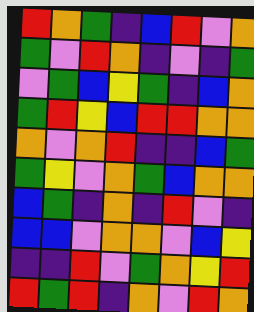[["red", "orange", "green", "indigo", "blue", "red", "violet", "orange"], ["green", "violet", "red", "orange", "indigo", "violet", "indigo", "green"], ["violet", "green", "blue", "yellow", "green", "indigo", "blue", "orange"], ["green", "red", "yellow", "blue", "red", "red", "orange", "orange"], ["orange", "violet", "orange", "red", "indigo", "indigo", "blue", "green"], ["green", "yellow", "violet", "orange", "green", "blue", "orange", "orange"], ["blue", "green", "indigo", "orange", "indigo", "red", "violet", "indigo"], ["blue", "blue", "violet", "orange", "orange", "violet", "blue", "yellow"], ["indigo", "indigo", "red", "violet", "green", "orange", "yellow", "red"], ["red", "green", "red", "indigo", "orange", "violet", "red", "orange"]]